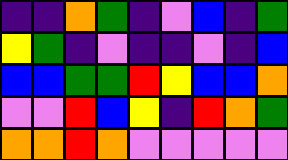[["indigo", "indigo", "orange", "green", "indigo", "violet", "blue", "indigo", "green"], ["yellow", "green", "indigo", "violet", "indigo", "indigo", "violet", "indigo", "blue"], ["blue", "blue", "green", "green", "red", "yellow", "blue", "blue", "orange"], ["violet", "violet", "red", "blue", "yellow", "indigo", "red", "orange", "green"], ["orange", "orange", "red", "orange", "violet", "violet", "violet", "violet", "violet"]]